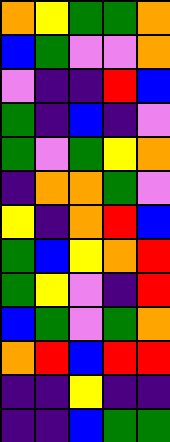[["orange", "yellow", "green", "green", "orange"], ["blue", "green", "violet", "violet", "orange"], ["violet", "indigo", "indigo", "red", "blue"], ["green", "indigo", "blue", "indigo", "violet"], ["green", "violet", "green", "yellow", "orange"], ["indigo", "orange", "orange", "green", "violet"], ["yellow", "indigo", "orange", "red", "blue"], ["green", "blue", "yellow", "orange", "red"], ["green", "yellow", "violet", "indigo", "red"], ["blue", "green", "violet", "green", "orange"], ["orange", "red", "blue", "red", "red"], ["indigo", "indigo", "yellow", "indigo", "indigo"], ["indigo", "indigo", "blue", "green", "green"]]